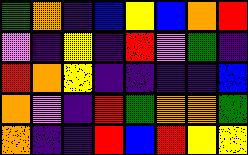[["green", "orange", "indigo", "blue", "yellow", "blue", "orange", "red"], ["violet", "indigo", "yellow", "indigo", "red", "violet", "green", "indigo"], ["red", "orange", "yellow", "indigo", "indigo", "indigo", "indigo", "blue"], ["orange", "violet", "indigo", "red", "green", "orange", "orange", "green"], ["orange", "indigo", "indigo", "red", "blue", "red", "yellow", "yellow"]]